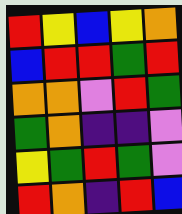[["red", "yellow", "blue", "yellow", "orange"], ["blue", "red", "red", "green", "red"], ["orange", "orange", "violet", "red", "green"], ["green", "orange", "indigo", "indigo", "violet"], ["yellow", "green", "red", "green", "violet"], ["red", "orange", "indigo", "red", "blue"]]